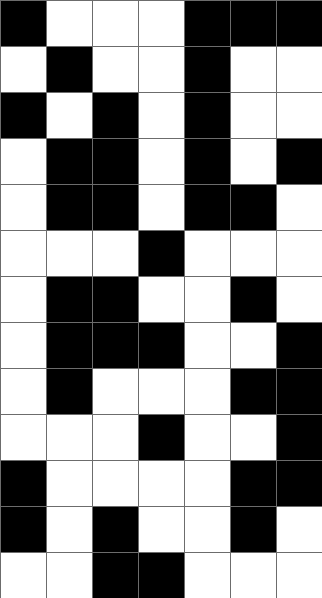[["black", "white", "white", "white", "black", "black", "black"], ["white", "black", "white", "white", "black", "white", "white"], ["black", "white", "black", "white", "black", "white", "white"], ["white", "black", "black", "white", "black", "white", "black"], ["white", "black", "black", "white", "black", "black", "white"], ["white", "white", "white", "black", "white", "white", "white"], ["white", "black", "black", "white", "white", "black", "white"], ["white", "black", "black", "black", "white", "white", "black"], ["white", "black", "white", "white", "white", "black", "black"], ["white", "white", "white", "black", "white", "white", "black"], ["black", "white", "white", "white", "white", "black", "black"], ["black", "white", "black", "white", "white", "black", "white"], ["white", "white", "black", "black", "white", "white", "white"]]